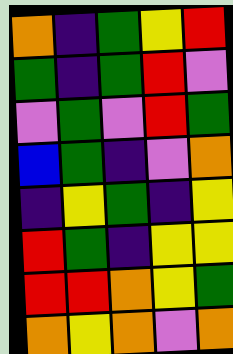[["orange", "indigo", "green", "yellow", "red"], ["green", "indigo", "green", "red", "violet"], ["violet", "green", "violet", "red", "green"], ["blue", "green", "indigo", "violet", "orange"], ["indigo", "yellow", "green", "indigo", "yellow"], ["red", "green", "indigo", "yellow", "yellow"], ["red", "red", "orange", "yellow", "green"], ["orange", "yellow", "orange", "violet", "orange"]]